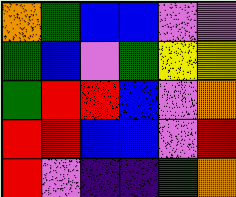[["orange", "green", "blue", "blue", "violet", "violet"], ["green", "blue", "violet", "green", "yellow", "yellow"], ["green", "red", "red", "blue", "violet", "orange"], ["red", "red", "blue", "blue", "violet", "red"], ["red", "violet", "indigo", "indigo", "green", "orange"]]